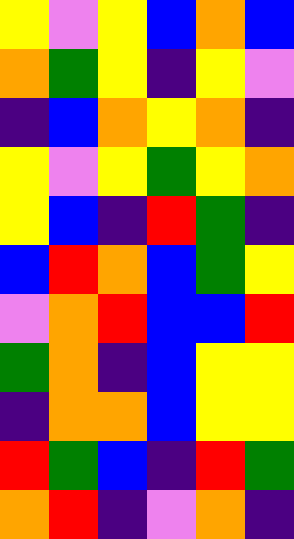[["yellow", "violet", "yellow", "blue", "orange", "blue"], ["orange", "green", "yellow", "indigo", "yellow", "violet"], ["indigo", "blue", "orange", "yellow", "orange", "indigo"], ["yellow", "violet", "yellow", "green", "yellow", "orange"], ["yellow", "blue", "indigo", "red", "green", "indigo"], ["blue", "red", "orange", "blue", "green", "yellow"], ["violet", "orange", "red", "blue", "blue", "red"], ["green", "orange", "indigo", "blue", "yellow", "yellow"], ["indigo", "orange", "orange", "blue", "yellow", "yellow"], ["red", "green", "blue", "indigo", "red", "green"], ["orange", "red", "indigo", "violet", "orange", "indigo"]]